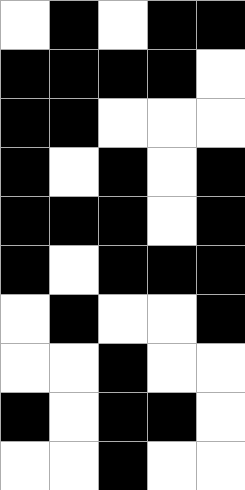[["white", "black", "white", "black", "black"], ["black", "black", "black", "black", "white"], ["black", "black", "white", "white", "white"], ["black", "white", "black", "white", "black"], ["black", "black", "black", "white", "black"], ["black", "white", "black", "black", "black"], ["white", "black", "white", "white", "black"], ["white", "white", "black", "white", "white"], ["black", "white", "black", "black", "white"], ["white", "white", "black", "white", "white"]]